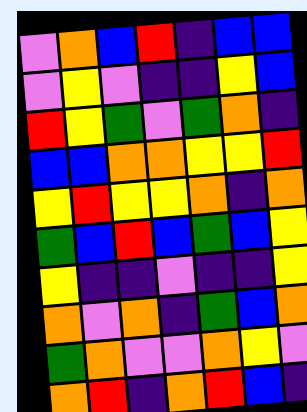[["violet", "orange", "blue", "red", "indigo", "blue", "blue"], ["violet", "yellow", "violet", "indigo", "indigo", "yellow", "blue"], ["red", "yellow", "green", "violet", "green", "orange", "indigo"], ["blue", "blue", "orange", "orange", "yellow", "yellow", "red"], ["yellow", "red", "yellow", "yellow", "orange", "indigo", "orange"], ["green", "blue", "red", "blue", "green", "blue", "yellow"], ["yellow", "indigo", "indigo", "violet", "indigo", "indigo", "yellow"], ["orange", "violet", "orange", "indigo", "green", "blue", "orange"], ["green", "orange", "violet", "violet", "orange", "yellow", "violet"], ["orange", "red", "indigo", "orange", "red", "blue", "indigo"]]